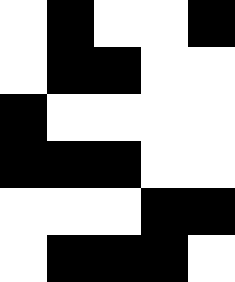[["white", "black", "white", "white", "black"], ["white", "black", "black", "white", "white"], ["black", "white", "white", "white", "white"], ["black", "black", "black", "white", "white"], ["white", "white", "white", "black", "black"], ["white", "black", "black", "black", "white"]]